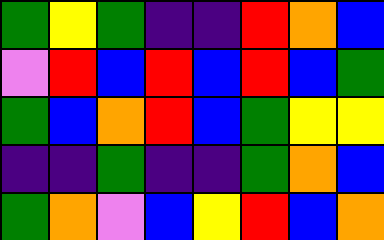[["green", "yellow", "green", "indigo", "indigo", "red", "orange", "blue"], ["violet", "red", "blue", "red", "blue", "red", "blue", "green"], ["green", "blue", "orange", "red", "blue", "green", "yellow", "yellow"], ["indigo", "indigo", "green", "indigo", "indigo", "green", "orange", "blue"], ["green", "orange", "violet", "blue", "yellow", "red", "blue", "orange"]]